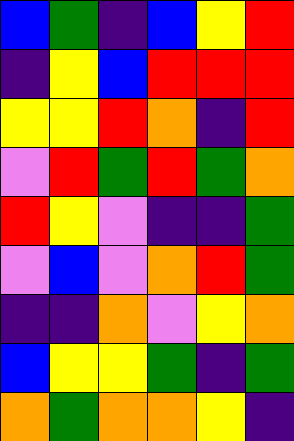[["blue", "green", "indigo", "blue", "yellow", "red"], ["indigo", "yellow", "blue", "red", "red", "red"], ["yellow", "yellow", "red", "orange", "indigo", "red"], ["violet", "red", "green", "red", "green", "orange"], ["red", "yellow", "violet", "indigo", "indigo", "green"], ["violet", "blue", "violet", "orange", "red", "green"], ["indigo", "indigo", "orange", "violet", "yellow", "orange"], ["blue", "yellow", "yellow", "green", "indigo", "green"], ["orange", "green", "orange", "orange", "yellow", "indigo"]]